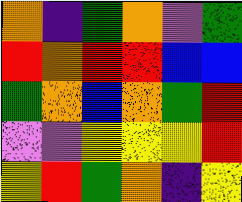[["orange", "indigo", "green", "orange", "violet", "green"], ["red", "orange", "red", "red", "blue", "blue"], ["green", "orange", "blue", "orange", "green", "red"], ["violet", "violet", "yellow", "yellow", "yellow", "red"], ["yellow", "red", "green", "orange", "indigo", "yellow"]]